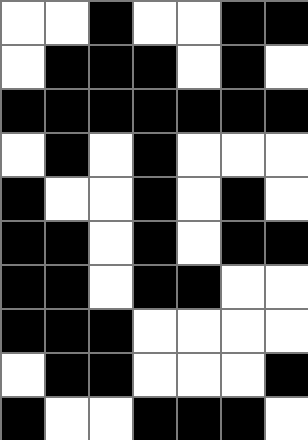[["white", "white", "black", "white", "white", "black", "black"], ["white", "black", "black", "black", "white", "black", "white"], ["black", "black", "black", "black", "black", "black", "black"], ["white", "black", "white", "black", "white", "white", "white"], ["black", "white", "white", "black", "white", "black", "white"], ["black", "black", "white", "black", "white", "black", "black"], ["black", "black", "white", "black", "black", "white", "white"], ["black", "black", "black", "white", "white", "white", "white"], ["white", "black", "black", "white", "white", "white", "black"], ["black", "white", "white", "black", "black", "black", "white"]]